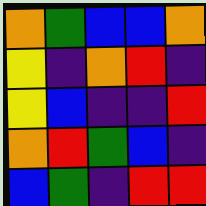[["orange", "green", "blue", "blue", "orange"], ["yellow", "indigo", "orange", "red", "indigo"], ["yellow", "blue", "indigo", "indigo", "red"], ["orange", "red", "green", "blue", "indigo"], ["blue", "green", "indigo", "red", "red"]]